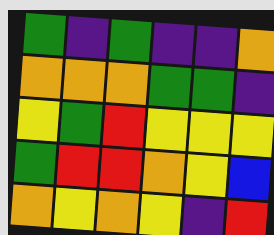[["green", "indigo", "green", "indigo", "indigo", "orange"], ["orange", "orange", "orange", "green", "green", "indigo"], ["yellow", "green", "red", "yellow", "yellow", "yellow"], ["green", "red", "red", "orange", "yellow", "blue"], ["orange", "yellow", "orange", "yellow", "indigo", "red"]]